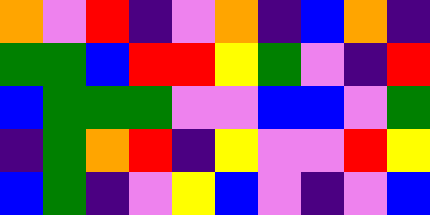[["orange", "violet", "red", "indigo", "violet", "orange", "indigo", "blue", "orange", "indigo"], ["green", "green", "blue", "red", "red", "yellow", "green", "violet", "indigo", "red"], ["blue", "green", "green", "green", "violet", "violet", "blue", "blue", "violet", "green"], ["indigo", "green", "orange", "red", "indigo", "yellow", "violet", "violet", "red", "yellow"], ["blue", "green", "indigo", "violet", "yellow", "blue", "violet", "indigo", "violet", "blue"]]